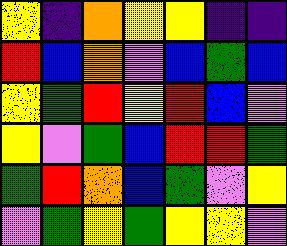[["yellow", "indigo", "orange", "yellow", "yellow", "indigo", "indigo"], ["red", "blue", "orange", "violet", "blue", "green", "blue"], ["yellow", "green", "red", "yellow", "red", "blue", "violet"], ["yellow", "violet", "green", "blue", "red", "red", "green"], ["green", "red", "orange", "blue", "green", "violet", "yellow"], ["violet", "green", "yellow", "green", "yellow", "yellow", "violet"]]